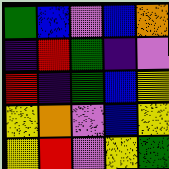[["green", "blue", "violet", "blue", "orange"], ["indigo", "red", "green", "indigo", "violet"], ["red", "indigo", "green", "blue", "yellow"], ["yellow", "orange", "violet", "blue", "yellow"], ["yellow", "red", "violet", "yellow", "green"]]